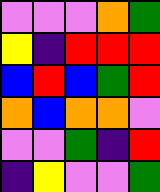[["violet", "violet", "violet", "orange", "green"], ["yellow", "indigo", "red", "red", "red"], ["blue", "red", "blue", "green", "red"], ["orange", "blue", "orange", "orange", "violet"], ["violet", "violet", "green", "indigo", "red"], ["indigo", "yellow", "violet", "violet", "green"]]